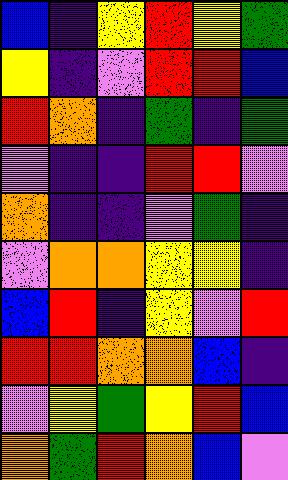[["blue", "indigo", "yellow", "red", "yellow", "green"], ["yellow", "indigo", "violet", "red", "red", "blue"], ["red", "orange", "indigo", "green", "indigo", "green"], ["violet", "indigo", "indigo", "red", "red", "violet"], ["orange", "indigo", "indigo", "violet", "green", "indigo"], ["violet", "orange", "orange", "yellow", "yellow", "indigo"], ["blue", "red", "indigo", "yellow", "violet", "red"], ["red", "red", "orange", "orange", "blue", "indigo"], ["violet", "yellow", "green", "yellow", "red", "blue"], ["orange", "green", "red", "orange", "blue", "violet"]]